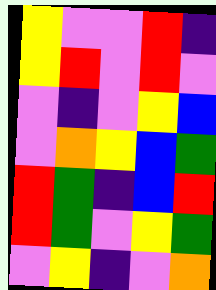[["yellow", "violet", "violet", "red", "indigo"], ["yellow", "red", "violet", "red", "violet"], ["violet", "indigo", "violet", "yellow", "blue"], ["violet", "orange", "yellow", "blue", "green"], ["red", "green", "indigo", "blue", "red"], ["red", "green", "violet", "yellow", "green"], ["violet", "yellow", "indigo", "violet", "orange"]]